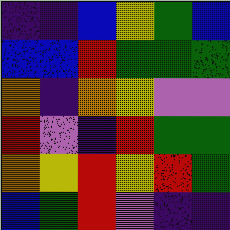[["indigo", "indigo", "blue", "yellow", "green", "blue"], ["blue", "blue", "red", "green", "green", "green"], ["orange", "indigo", "orange", "yellow", "violet", "violet"], ["red", "violet", "indigo", "red", "green", "green"], ["orange", "yellow", "red", "yellow", "red", "green"], ["blue", "green", "red", "violet", "indigo", "indigo"]]